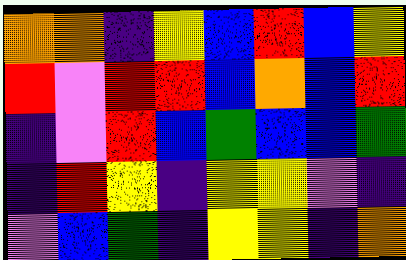[["orange", "orange", "indigo", "yellow", "blue", "red", "blue", "yellow"], ["red", "violet", "red", "red", "blue", "orange", "blue", "red"], ["indigo", "violet", "red", "blue", "green", "blue", "blue", "green"], ["indigo", "red", "yellow", "indigo", "yellow", "yellow", "violet", "indigo"], ["violet", "blue", "green", "indigo", "yellow", "yellow", "indigo", "orange"]]